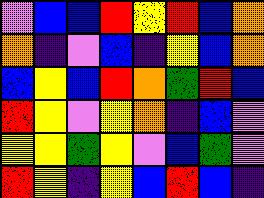[["violet", "blue", "blue", "red", "yellow", "red", "blue", "orange"], ["orange", "indigo", "violet", "blue", "indigo", "yellow", "blue", "orange"], ["blue", "yellow", "blue", "red", "orange", "green", "red", "blue"], ["red", "yellow", "violet", "yellow", "orange", "indigo", "blue", "violet"], ["yellow", "yellow", "green", "yellow", "violet", "blue", "green", "violet"], ["red", "yellow", "indigo", "yellow", "blue", "red", "blue", "indigo"]]